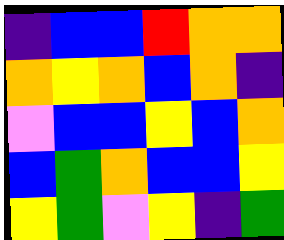[["indigo", "blue", "blue", "red", "orange", "orange"], ["orange", "yellow", "orange", "blue", "orange", "indigo"], ["violet", "blue", "blue", "yellow", "blue", "orange"], ["blue", "green", "orange", "blue", "blue", "yellow"], ["yellow", "green", "violet", "yellow", "indigo", "green"]]